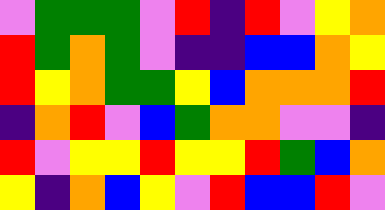[["violet", "green", "green", "green", "violet", "red", "indigo", "red", "violet", "yellow", "orange"], ["red", "green", "orange", "green", "violet", "indigo", "indigo", "blue", "blue", "orange", "yellow"], ["red", "yellow", "orange", "green", "green", "yellow", "blue", "orange", "orange", "orange", "red"], ["indigo", "orange", "red", "violet", "blue", "green", "orange", "orange", "violet", "violet", "indigo"], ["red", "violet", "yellow", "yellow", "red", "yellow", "yellow", "red", "green", "blue", "orange"], ["yellow", "indigo", "orange", "blue", "yellow", "violet", "red", "blue", "blue", "red", "violet"]]